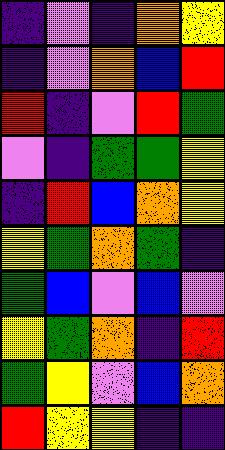[["indigo", "violet", "indigo", "orange", "yellow"], ["indigo", "violet", "orange", "blue", "red"], ["red", "indigo", "violet", "red", "green"], ["violet", "indigo", "green", "green", "yellow"], ["indigo", "red", "blue", "orange", "yellow"], ["yellow", "green", "orange", "green", "indigo"], ["green", "blue", "violet", "blue", "violet"], ["yellow", "green", "orange", "indigo", "red"], ["green", "yellow", "violet", "blue", "orange"], ["red", "yellow", "yellow", "indigo", "indigo"]]